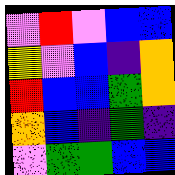[["violet", "red", "violet", "blue", "blue"], ["yellow", "violet", "blue", "indigo", "orange"], ["red", "blue", "blue", "green", "orange"], ["orange", "blue", "indigo", "green", "indigo"], ["violet", "green", "green", "blue", "blue"]]